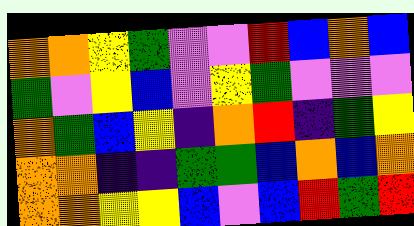[["orange", "orange", "yellow", "green", "violet", "violet", "red", "blue", "orange", "blue"], ["green", "violet", "yellow", "blue", "violet", "yellow", "green", "violet", "violet", "violet"], ["orange", "green", "blue", "yellow", "indigo", "orange", "red", "indigo", "green", "yellow"], ["orange", "orange", "indigo", "indigo", "green", "green", "blue", "orange", "blue", "orange"], ["orange", "orange", "yellow", "yellow", "blue", "violet", "blue", "red", "green", "red"]]